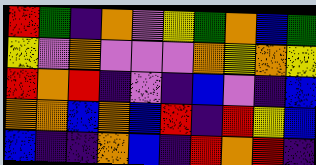[["red", "green", "indigo", "orange", "violet", "yellow", "green", "orange", "blue", "green"], ["yellow", "violet", "orange", "violet", "violet", "violet", "orange", "yellow", "orange", "yellow"], ["red", "orange", "red", "indigo", "violet", "indigo", "blue", "violet", "indigo", "blue"], ["orange", "orange", "blue", "orange", "blue", "red", "indigo", "red", "yellow", "blue"], ["blue", "indigo", "indigo", "orange", "blue", "indigo", "red", "orange", "red", "indigo"]]